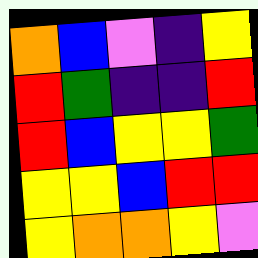[["orange", "blue", "violet", "indigo", "yellow"], ["red", "green", "indigo", "indigo", "red"], ["red", "blue", "yellow", "yellow", "green"], ["yellow", "yellow", "blue", "red", "red"], ["yellow", "orange", "orange", "yellow", "violet"]]